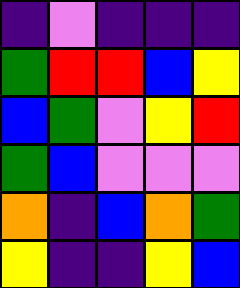[["indigo", "violet", "indigo", "indigo", "indigo"], ["green", "red", "red", "blue", "yellow"], ["blue", "green", "violet", "yellow", "red"], ["green", "blue", "violet", "violet", "violet"], ["orange", "indigo", "blue", "orange", "green"], ["yellow", "indigo", "indigo", "yellow", "blue"]]